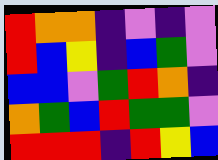[["red", "orange", "orange", "indigo", "violet", "indigo", "violet"], ["red", "blue", "yellow", "indigo", "blue", "green", "violet"], ["blue", "blue", "violet", "green", "red", "orange", "indigo"], ["orange", "green", "blue", "red", "green", "green", "violet"], ["red", "red", "red", "indigo", "red", "yellow", "blue"]]